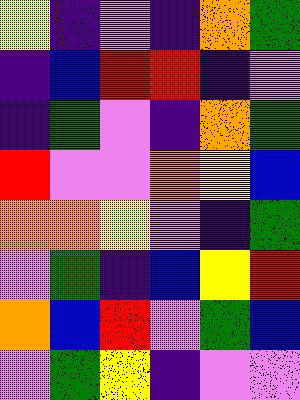[["yellow", "indigo", "violet", "indigo", "orange", "green"], ["indigo", "blue", "red", "red", "indigo", "violet"], ["indigo", "green", "violet", "indigo", "orange", "green"], ["red", "violet", "violet", "orange", "yellow", "blue"], ["orange", "orange", "yellow", "violet", "indigo", "green"], ["violet", "green", "indigo", "blue", "yellow", "red"], ["orange", "blue", "red", "violet", "green", "blue"], ["violet", "green", "yellow", "indigo", "violet", "violet"]]